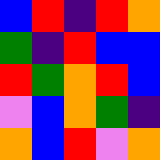[["blue", "red", "indigo", "red", "orange"], ["green", "indigo", "red", "blue", "blue"], ["red", "green", "orange", "red", "blue"], ["violet", "blue", "orange", "green", "indigo"], ["orange", "blue", "red", "violet", "orange"]]